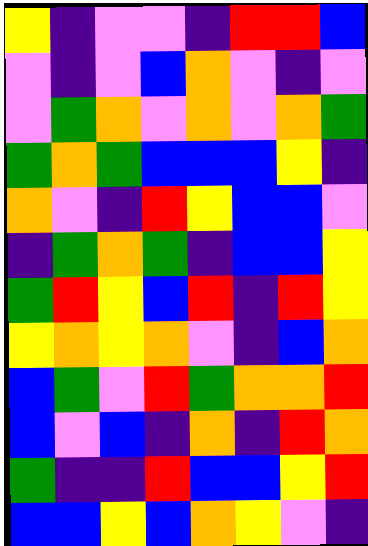[["yellow", "indigo", "violet", "violet", "indigo", "red", "red", "blue"], ["violet", "indigo", "violet", "blue", "orange", "violet", "indigo", "violet"], ["violet", "green", "orange", "violet", "orange", "violet", "orange", "green"], ["green", "orange", "green", "blue", "blue", "blue", "yellow", "indigo"], ["orange", "violet", "indigo", "red", "yellow", "blue", "blue", "violet"], ["indigo", "green", "orange", "green", "indigo", "blue", "blue", "yellow"], ["green", "red", "yellow", "blue", "red", "indigo", "red", "yellow"], ["yellow", "orange", "yellow", "orange", "violet", "indigo", "blue", "orange"], ["blue", "green", "violet", "red", "green", "orange", "orange", "red"], ["blue", "violet", "blue", "indigo", "orange", "indigo", "red", "orange"], ["green", "indigo", "indigo", "red", "blue", "blue", "yellow", "red"], ["blue", "blue", "yellow", "blue", "orange", "yellow", "violet", "indigo"]]